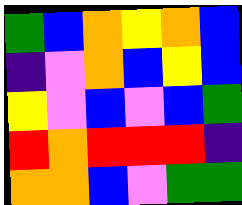[["green", "blue", "orange", "yellow", "orange", "blue"], ["indigo", "violet", "orange", "blue", "yellow", "blue"], ["yellow", "violet", "blue", "violet", "blue", "green"], ["red", "orange", "red", "red", "red", "indigo"], ["orange", "orange", "blue", "violet", "green", "green"]]